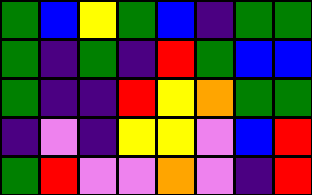[["green", "blue", "yellow", "green", "blue", "indigo", "green", "green"], ["green", "indigo", "green", "indigo", "red", "green", "blue", "blue"], ["green", "indigo", "indigo", "red", "yellow", "orange", "green", "green"], ["indigo", "violet", "indigo", "yellow", "yellow", "violet", "blue", "red"], ["green", "red", "violet", "violet", "orange", "violet", "indigo", "red"]]